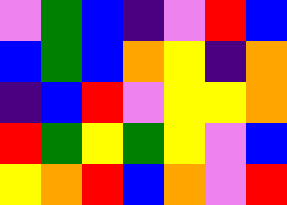[["violet", "green", "blue", "indigo", "violet", "red", "blue"], ["blue", "green", "blue", "orange", "yellow", "indigo", "orange"], ["indigo", "blue", "red", "violet", "yellow", "yellow", "orange"], ["red", "green", "yellow", "green", "yellow", "violet", "blue"], ["yellow", "orange", "red", "blue", "orange", "violet", "red"]]